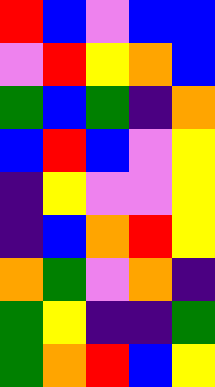[["red", "blue", "violet", "blue", "blue"], ["violet", "red", "yellow", "orange", "blue"], ["green", "blue", "green", "indigo", "orange"], ["blue", "red", "blue", "violet", "yellow"], ["indigo", "yellow", "violet", "violet", "yellow"], ["indigo", "blue", "orange", "red", "yellow"], ["orange", "green", "violet", "orange", "indigo"], ["green", "yellow", "indigo", "indigo", "green"], ["green", "orange", "red", "blue", "yellow"]]